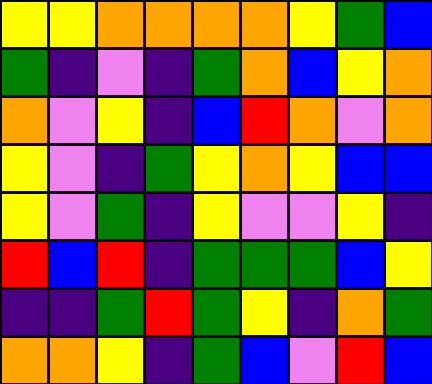[["yellow", "yellow", "orange", "orange", "orange", "orange", "yellow", "green", "blue"], ["green", "indigo", "violet", "indigo", "green", "orange", "blue", "yellow", "orange"], ["orange", "violet", "yellow", "indigo", "blue", "red", "orange", "violet", "orange"], ["yellow", "violet", "indigo", "green", "yellow", "orange", "yellow", "blue", "blue"], ["yellow", "violet", "green", "indigo", "yellow", "violet", "violet", "yellow", "indigo"], ["red", "blue", "red", "indigo", "green", "green", "green", "blue", "yellow"], ["indigo", "indigo", "green", "red", "green", "yellow", "indigo", "orange", "green"], ["orange", "orange", "yellow", "indigo", "green", "blue", "violet", "red", "blue"]]